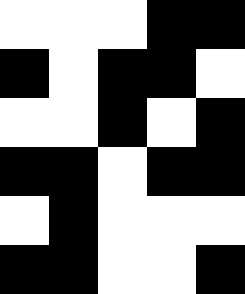[["white", "white", "white", "black", "black"], ["black", "white", "black", "black", "white"], ["white", "white", "black", "white", "black"], ["black", "black", "white", "black", "black"], ["white", "black", "white", "white", "white"], ["black", "black", "white", "white", "black"]]